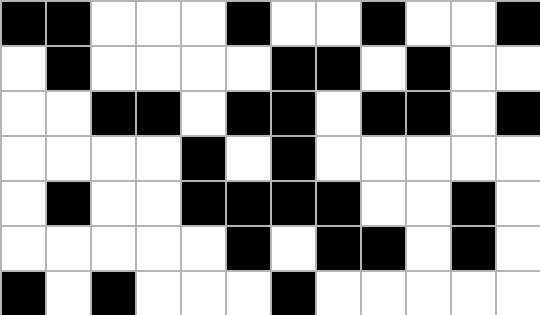[["black", "black", "white", "white", "white", "black", "white", "white", "black", "white", "white", "black"], ["white", "black", "white", "white", "white", "white", "black", "black", "white", "black", "white", "white"], ["white", "white", "black", "black", "white", "black", "black", "white", "black", "black", "white", "black"], ["white", "white", "white", "white", "black", "white", "black", "white", "white", "white", "white", "white"], ["white", "black", "white", "white", "black", "black", "black", "black", "white", "white", "black", "white"], ["white", "white", "white", "white", "white", "black", "white", "black", "black", "white", "black", "white"], ["black", "white", "black", "white", "white", "white", "black", "white", "white", "white", "white", "white"]]